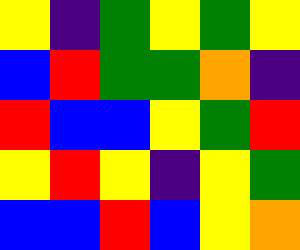[["yellow", "indigo", "green", "yellow", "green", "yellow"], ["blue", "red", "green", "green", "orange", "indigo"], ["red", "blue", "blue", "yellow", "green", "red"], ["yellow", "red", "yellow", "indigo", "yellow", "green"], ["blue", "blue", "red", "blue", "yellow", "orange"]]